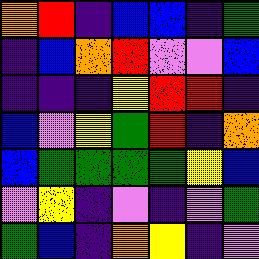[["orange", "red", "indigo", "blue", "blue", "indigo", "green"], ["indigo", "blue", "orange", "red", "violet", "violet", "blue"], ["indigo", "indigo", "indigo", "yellow", "red", "red", "indigo"], ["blue", "violet", "yellow", "green", "red", "indigo", "orange"], ["blue", "green", "green", "green", "green", "yellow", "blue"], ["violet", "yellow", "indigo", "violet", "indigo", "violet", "green"], ["green", "blue", "indigo", "orange", "yellow", "indigo", "violet"]]